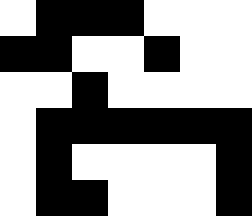[["white", "black", "black", "black", "white", "white", "white"], ["black", "black", "white", "white", "black", "white", "white"], ["white", "white", "black", "white", "white", "white", "white"], ["white", "black", "black", "black", "black", "black", "black"], ["white", "black", "white", "white", "white", "white", "black"], ["white", "black", "black", "white", "white", "white", "black"]]